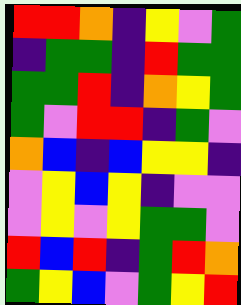[["red", "red", "orange", "indigo", "yellow", "violet", "green"], ["indigo", "green", "green", "indigo", "red", "green", "green"], ["green", "green", "red", "indigo", "orange", "yellow", "green"], ["green", "violet", "red", "red", "indigo", "green", "violet"], ["orange", "blue", "indigo", "blue", "yellow", "yellow", "indigo"], ["violet", "yellow", "blue", "yellow", "indigo", "violet", "violet"], ["violet", "yellow", "violet", "yellow", "green", "green", "violet"], ["red", "blue", "red", "indigo", "green", "red", "orange"], ["green", "yellow", "blue", "violet", "green", "yellow", "red"]]